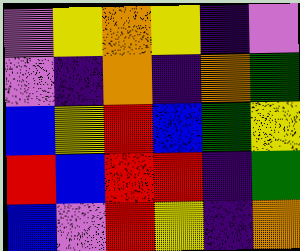[["violet", "yellow", "orange", "yellow", "indigo", "violet"], ["violet", "indigo", "orange", "indigo", "orange", "green"], ["blue", "yellow", "red", "blue", "green", "yellow"], ["red", "blue", "red", "red", "indigo", "green"], ["blue", "violet", "red", "yellow", "indigo", "orange"]]